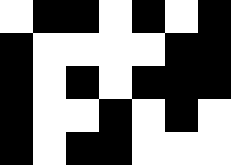[["white", "black", "black", "white", "black", "white", "black"], ["black", "white", "white", "white", "white", "black", "black"], ["black", "white", "black", "white", "black", "black", "black"], ["black", "white", "white", "black", "white", "black", "white"], ["black", "white", "black", "black", "white", "white", "white"]]